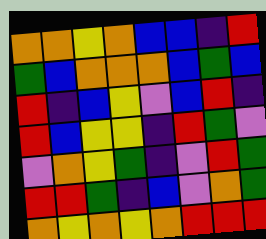[["orange", "orange", "yellow", "orange", "blue", "blue", "indigo", "red"], ["green", "blue", "orange", "orange", "orange", "blue", "green", "blue"], ["red", "indigo", "blue", "yellow", "violet", "blue", "red", "indigo"], ["red", "blue", "yellow", "yellow", "indigo", "red", "green", "violet"], ["violet", "orange", "yellow", "green", "indigo", "violet", "red", "green"], ["red", "red", "green", "indigo", "blue", "violet", "orange", "green"], ["orange", "yellow", "orange", "yellow", "orange", "red", "red", "red"]]